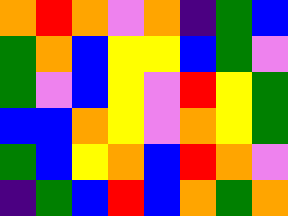[["orange", "red", "orange", "violet", "orange", "indigo", "green", "blue"], ["green", "orange", "blue", "yellow", "yellow", "blue", "green", "violet"], ["green", "violet", "blue", "yellow", "violet", "red", "yellow", "green"], ["blue", "blue", "orange", "yellow", "violet", "orange", "yellow", "green"], ["green", "blue", "yellow", "orange", "blue", "red", "orange", "violet"], ["indigo", "green", "blue", "red", "blue", "orange", "green", "orange"]]